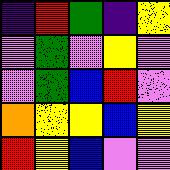[["indigo", "red", "green", "indigo", "yellow"], ["violet", "green", "violet", "yellow", "violet"], ["violet", "green", "blue", "red", "violet"], ["orange", "yellow", "yellow", "blue", "yellow"], ["red", "yellow", "blue", "violet", "violet"]]